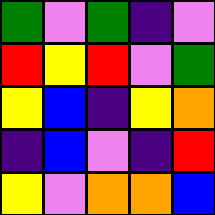[["green", "violet", "green", "indigo", "violet"], ["red", "yellow", "red", "violet", "green"], ["yellow", "blue", "indigo", "yellow", "orange"], ["indigo", "blue", "violet", "indigo", "red"], ["yellow", "violet", "orange", "orange", "blue"]]